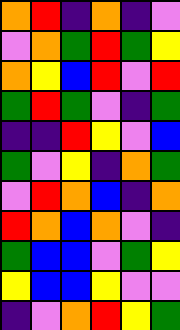[["orange", "red", "indigo", "orange", "indigo", "violet"], ["violet", "orange", "green", "red", "green", "yellow"], ["orange", "yellow", "blue", "red", "violet", "red"], ["green", "red", "green", "violet", "indigo", "green"], ["indigo", "indigo", "red", "yellow", "violet", "blue"], ["green", "violet", "yellow", "indigo", "orange", "green"], ["violet", "red", "orange", "blue", "indigo", "orange"], ["red", "orange", "blue", "orange", "violet", "indigo"], ["green", "blue", "blue", "violet", "green", "yellow"], ["yellow", "blue", "blue", "yellow", "violet", "violet"], ["indigo", "violet", "orange", "red", "yellow", "green"]]